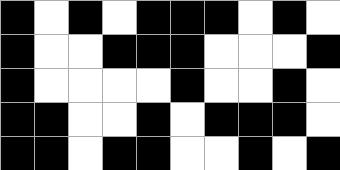[["black", "white", "black", "white", "black", "black", "black", "white", "black", "white"], ["black", "white", "white", "black", "black", "black", "white", "white", "white", "black"], ["black", "white", "white", "white", "white", "black", "white", "white", "black", "white"], ["black", "black", "white", "white", "black", "white", "black", "black", "black", "white"], ["black", "black", "white", "black", "black", "white", "white", "black", "white", "black"]]